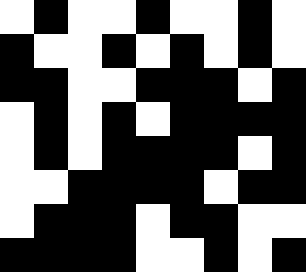[["white", "black", "white", "white", "black", "white", "white", "black", "white"], ["black", "white", "white", "black", "white", "black", "white", "black", "white"], ["black", "black", "white", "white", "black", "black", "black", "white", "black"], ["white", "black", "white", "black", "white", "black", "black", "black", "black"], ["white", "black", "white", "black", "black", "black", "black", "white", "black"], ["white", "white", "black", "black", "black", "black", "white", "black", "black"], ["white", "black", "black", "black", "white", "black", "black", "white", "white"], ["black", "black", "black", "black", "white", "white", "black", "white", "black"]]